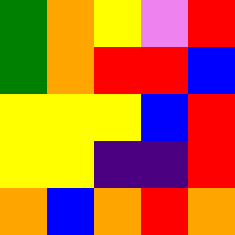[["green", "orange", "yellow", "violet", "red"], ["green", "orange", "red", "red", "blue"], ["yellow", "yellow", "yellow", "blue", "red"], ["yellow", "yellow", "indigo", "indigo", "red"], ["orange", "blue", "orange", "red", "orange"]]